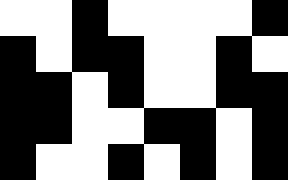[["white", "white", "black", "white", "white", "white", "white", "black"], ["black", "white", "black", "black", "white", "white", "black", "white"], ["black", "black", "white", "black", "white", "white", "black", "black"], ["black", "black", "white", "white", "black", "black", "white", "black"], ["black", "white", "white", "black", "white", "black", "white", "black"]]